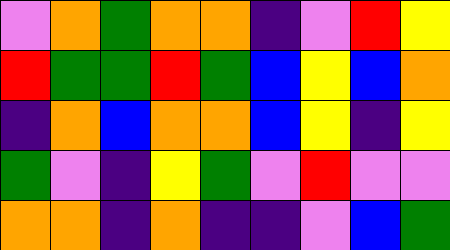[["violet", "orange", "green", "orange", "orange", "indigo", "violet", "red", "yellow"], ["red", "green", "green", "red", "green", "blue", "yellow", "blue", "orange"], ["indigo", "orange", "blue", "orange", "orange", "blue", "yellow", "indigo", "yellow"], ["green", "violet", "indigo", "yellow", "green", "violet", "red", "violet", "violet"], ["orange", "orange", "indigo", "orange", "indigo", "indigo", "violet", "blue", "green"]]